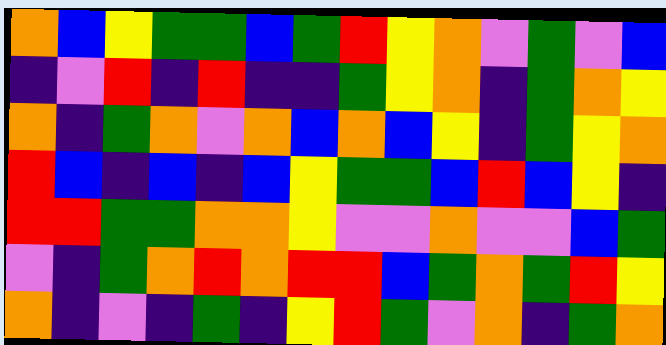[["orange", "blue", "yellow", "green", "green", "blue", "green", "red", "yellow", "orange", "violet", "green", "violet", "blue"], ["indigo", "violet", "red", "indigo", "red", "indigo", "indigo", "green", "yellow", "orange", "indigo", "green", "orange", "yellow"], ["orange", "indigo", "green", "orange", "violet", "orange", "blue", "orange", "blue", "yellow", "indigo", "green", "yellow", "orange"], ["red", "blue", "indigo", "blue", "indigo", "blue", "yellow", "green", "green", "blue", "red", "blue", "yellow", "indigo"], ["red", "red", "green", "green", "orange", "orange", "yellow", "violet", "violet", "orange", "violet", "violet", "blue", "green"], ["violet", "indigo", "green", "orange", "red", "orange", "red", "red", "blue", "green", "orange", "green", "red", "yellow"], ["orange", "indigo", "violet", "indigo", "green", "indigo", "yellow", "red", "green", "violet", "orange", "indigo", "green", "orange"]]